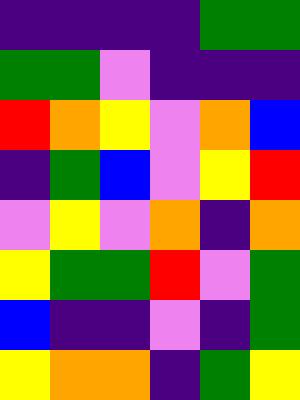[["indigo", "indigo", "indigo", "indigo", "green", "green"], ["green", "green", "violet", "indigo", "indigo", "indigo"], ["red", "orange", "yellow", "violet", "orange", "blue"], ["indigo", "green", "blue", "violet", "yellow", "red"], ["violet", "yellow", "violet", "orange", "indigo", "orange"], ["yellow", "green", "green", "red", "violet", "green"], ["blue", "indigo", "indigo", "violet", "indigo", "green"], ["yellow", "orange", "orange", "indigo", "green", "yellow"]]